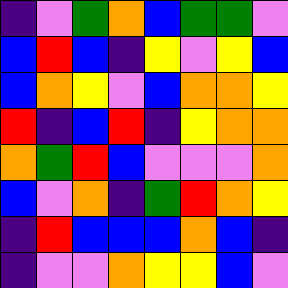[["indigo", "violet", "green", "orange", "blue", "green", "green", "violet"], ["blue", "red", "blue", "indigo", "yellow", "violet", "yellow", "blue"], ["blue", "orange", "yellow", "violet", "blue", "orange", "orange", "yellow"], ["red", "indigo", "blue", "red", "indigo", "yellow", "orange", "orange"], ["orange", "green", "red", "blue", "violet", "violet", "violet", "orange"], ["blue", "violet", "orange", "indigo", "green", "red", "orange", "yellow"], ["indigo", "red", "blue", "blue", "blue", "orange", "blue", "indigo"], ["indigo", "violet", "violet", "orange", "yellow", "yellow", "blue", "violet"]]